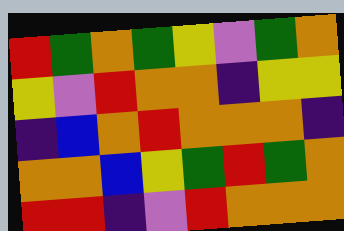[["red", "green", "orange", "green", "yellow", "violet", "green", "orange"], ["yellow", "violet", "red", "orange", "orange", "indigo", "yellow", "yellow"], ["indigo", "blue", "orange", "red", "orange", "orange", "orange", "indigo"], ["orange", "orange", "blue", "yellow", "green", "red", "green", "orange"], ["red", "red", "indigo", "violet", "red", "orange", "orange", "orange"]]